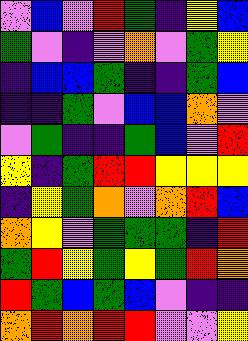[["violet", "blue", "violet", "red", "green", "indigo", "yellow", "blue"], ["green", "violet", "indigo", "violet", "orange", "violet", "green", "yellow"], ["indigo", "blue", "blue", "green", "indigo", "indigo", "green", "blue"], ["indigo", "indigo", "green", "violet", "blue", "blue", "orange", "violet"], ["violet", "green", "indigo", "indigo", "green", "blue", "violet", "red"], ["yellow", "indigo", "green", "red", "red", "yellow", "yellow", "yellow"], ["indigo", "yellow", "green", "orange", "violet", "orange", "red", "blue"], ["orange", "yellow", "violet", "green", "green", "green", "indigo", "red"], ["green", "red", "yellow", "green", "yellow", "green", "red", "orange"], ["red", "green", "blue", "green", "blue", "violet", "indigo", "indigo"], ["orange", "red", "orange", "red", "red", "violet", "violet", "yellow"]]